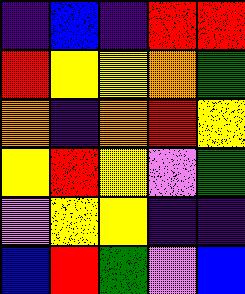[["indigo", "blue", "indigo", "red", "red"], ["red", "yellow", "yellow", "orange", "green"], ["orange", "indigo", "orange", "red", "yellow"], ["yellow", "red", "yellow", "violet", "green"], ["violet", "yellow", "yellow", "indigo", "indigo"], ["blue", "red", "green", "violet", "blue"]]